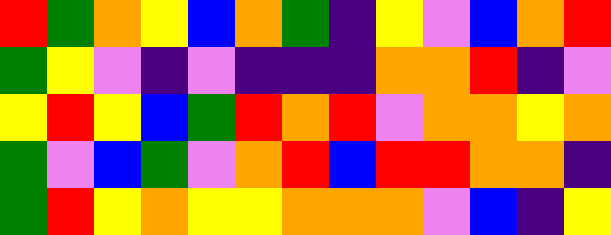[["red", "green", "orange", "yellow", "blue", "orange", "green", "indigo", "yellow", "violet", "blue", "orange", "red"], ["green", "yellow", "violet", "indigo", "violet", "indigo", "indigo", "indigo", "orange", "orange", "red", "indigo", "violet"], ["yellow", "red", "yellow", "blue", "green", "red", "orange", "red", "violet", "orange", "orange", "yellow", "orange"], ["green", "violet", "blue", "green", "violet", "orange", "red", "blue", "red", "red", "orange", "orange", "indigo"], ["green", "red", "yellow", "orange", "yellow", "yellow", "orange", "orange", "orange", "violet", "blue", "indigo", "yellow"]]